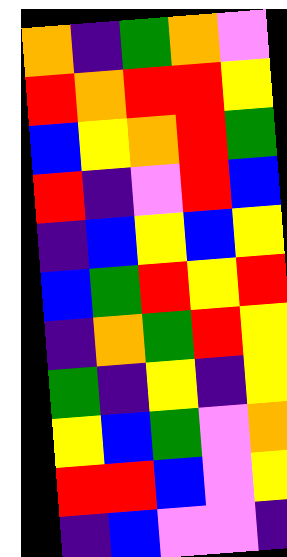[["orange", "indigo", "green", "orange", "violet"], ["red", "orange", "red", "red", "yellow"], ["blue", "yellow", "orange", "red", "green"], ["red", "indigo", "violet", "red", "blue"], ["indigo", "blue", "yellow", "blue", "yellow"], ["blue", "green", "red", "yellow", "red"], ["indigo", "orange", "green", "red", "yellow"], ["green", "indigo", "yellow", "indigo", "yellow"], ["yellow", "blue", "green", "violet", "orange"], ["red", "red", "blue", "violet", "yellow"], ["indigo", "blue", "violet", "violet", "indigo"]]